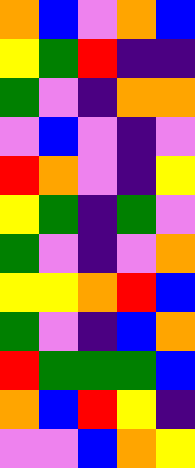[["orange", "blue", "violet", "orange", "blue"], ["yellow", "green", "red", "indigo", "indigo"], ["green", "violet", "indigo", "orange", "orange"], ["violet", "blue", "violet", "indigo", "violet"], ["red", "orange", "violet", "indigo", "yellow"], ["yellow", "green", "indigo", "green", "violet"], ["green", "violet", "indigo", "violet", "orange"], ["yellow", "yellow", "orange", "red", "blue"], ["green", "violet", "indigo", "blue", "orange"], ["red", "green", "green", "green", "blue"], ["orange", "blue", "red", "yellow", "indigo"], ["violet", "violet", "blue", "orange", "yellow"]]